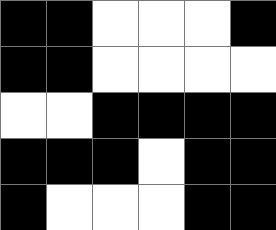[["black", "black", "white", "white", "white", "black"], ["black", "black", "white", "white", "white", "white"], ["white", "white", "black", "black", "black", "black"], ["black", "black", "black", "white", "black", "black"], ["black", "white", "white", "white", "black", "black"]]